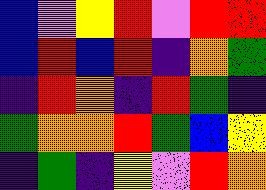[["blue", "violet", "yellow", "red", "violet", "red", "red"], ["blue", "red", "blue", "red", "indigo", "orange", "green"], ["indigo", "red", "orange", "indigo", "red", "green", "indigo"], ["green", "orange", "orange", "red", "green", "blue", "yellow"], ["indigo", "green", "indigo", "yellow", "violet", "red", "orange"]]